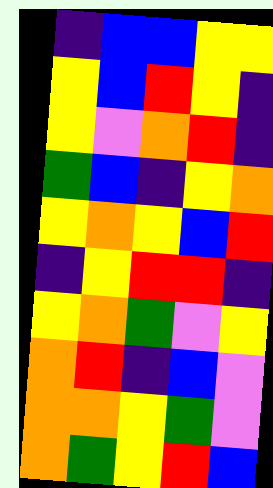[["indigo", "blue", "blue", "yellow", "yellow"], ["yellow", "blue", "red", "yellow", "indigo"], ["yellow", "violet", "orange", "red", "indigo"], ["green", "blue", "indigo", "yellow", "orange"], ["yellow", "orange", "yellow", "blue", "red"], ["indigo", "yellow", "red", "red", "indigo"], ["yellow", "orange", "green", "violet", "yellow"], ["orange", "red", "indigo", "blue", "violet"], ["orange", "orange", "yellow", "green", "violet"], ["orange", "green", "yellow", "red", "blue"]]